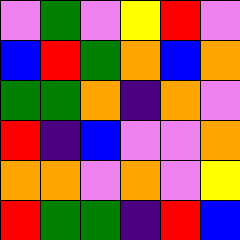[["violet", "green", "violet", "yellow", "red", "violet"], ["blue", "red", "green", "orange", "blue", "orange"], ["green", "green", "orange", "indigo", "orange", "violet"], ["red", "indigo", "blue", "violet", "violet", "orange"], ["orange", "orange", "violet", "orange", "violet", "yellow"], ["red", "green", "green", "indigo", "red", "blue"]]